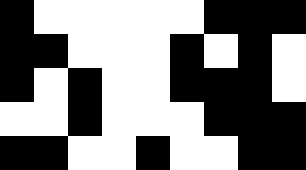[["black", "white", "white", "white", "white", "white", "black", "black", "black"], ["black", "black", "white", "white", "white", "black", "white", "black", "white"], ["black", "white", "black", "white", "white", "black", "black", "black", "white"], ["white", "white", "black", "white", "white", "white", "black", "black", "black"], ["black", "black", "white", "white", "black", "white", "white", "black", "black"]]